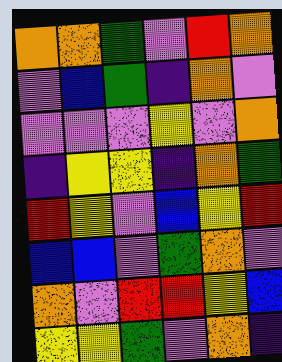[["orange", "orange", "green", "violet", "red", "orange"], ["violet", "blue", "green", "indigo", "orange", "violet"], ["violet", "violet", "violet", "yellow", "violet", "orange"], ["indigo", "yellow", "yellow", "indigo", "orange", "green"], ["red", "yellow", "violet", "blue", "yellow", "red"], ["blue", "blue", "violet", "green", "orange", "violet"], ["orange", "violet", "red", "red", "yellow", "blue"], ["yellow", "yellow", "green", "violet", "orange", "indigo"]]